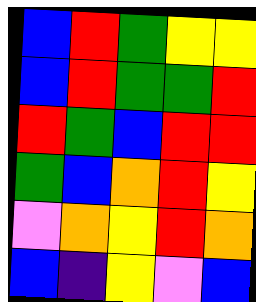[["blue", "red", "green", "yellow", "yellow"], ["blue", "red", "green", "green", "red"], ["red", "green", "blue", "red", "red"], ["green", "blue", "orange", "red", "yellow"], ["violet", "orange", "yellow", "red", "orange"], ["blue", "indigo", "yellow", "violet", "blue"]]